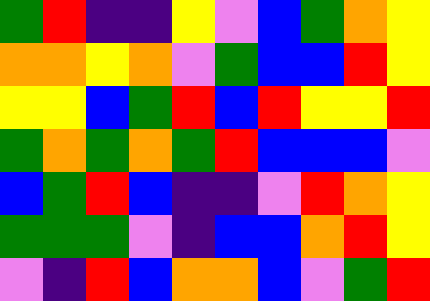[["green", "red", "indigo", "indigo", "yellow", "violet", "blue", "green", "orange", "yellow"], ["orange", "orange", "yellow", "orange", "violet", "green", "blue", "blue", "red", "yellow"], ["yellow", "yellow", "blue", "green", "red", "blue", "red", "yellow", "yellow", "red"], ["green", "orange", "green", "orange", "green", "red", "blue", "blue", "blue", "violet"], ["blue", "green", "red", "blue", "indigo", "indigo", "violet", "red", "orange", "yellow"], ["green", "green", "green", "violet", "indigo", "blue", "blue", "orange", "red", "yellow"], ["violet", "indigo", "red", "blue", "orange", "orange", "blue", "violet", "green", "red"]]